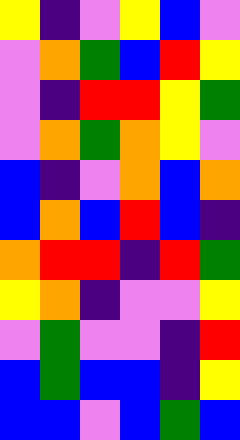[["yellow", "indigo", "violet", "yellow", "blue", "violet"], ["violet", "orange", "green", "blue", "red", "yellow"], ["violet", "indigo", "red", "red", "yellow", "green"], ["violet", "orange", "green", "orange", "yellow", "violet"], ["blue", "indigo", "violet", "orange", "blue", "orange"], ["blue", "orange", "blue", "red", "blue", "indigo"], ["orange", "red", "red", "indigo", "red", "green"], ["yellow", "orange", "indigo", "violet", "violet", "yellow"], ["violet", "green", "violet", "violet", "indigo", "red"], ["blue", "green", "blue", "blue", "indigo", "yellow"], ["blue", "blue", "violet", "blue", "green", "blue"]]